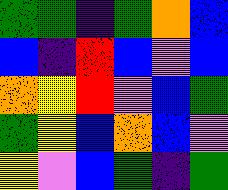[["green", "green", "indigo", "green", "orange", "blue"], ["blue", "indigo", "red", "blue", "violet", "blue"], ["orange", "yellow", "red", "violet", "blue", "green"], ["green", "yellow", "blue", "orange", "blue", "violet"], ["yellow", "violet", "blue", "green", "indigo", "green"]]